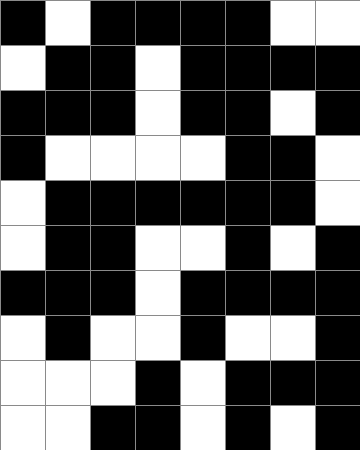[["black", "white", "black", "black", "black", "black", "white", "white"], ["white", "black", "black", "white", "black", "black", "black", "black"], ["black", "black", "black", "white", "black", "black", "white", "black"], ["black", "white", "white", "white", "white", "black", "black", "white"], ["white", "black", "black", "black", "black", "black", "black", "white"], ["white", "black", "black", "white", "white", "black", "white", "black"], ["black", "black", "black", "white", "black", "black", "black", "black"], ["white", "black", "white", "white", "black", "white", "white", "black"], ["white", "white", "white", "black", "white", "black", "black", "black"], ["white", "white", "black", "black", "white", "black", "white", "black"]]